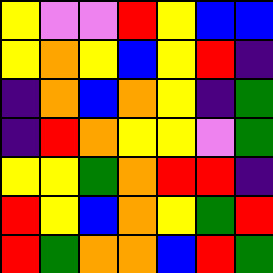[["yellow", "violet", "violet", "red", "yellow", "blue", "blue"], ["yellow", "orange", "yellow", "blue", "yellow", "red", "indigo"], ["indigo", "orange", "blue", "orange", "yellow", "indigo", "green"], ["indigo", "red", "orange", "yellow", "yellow", "violet", "green"], ["yellow", "yellow", "green", "orange", "red", "red", "indigo"], ["red", "yellow", "blue", "orange", "yellow", "green", "red"], ["red", "green", "orange", "orange", "blue", "red", "green"]]